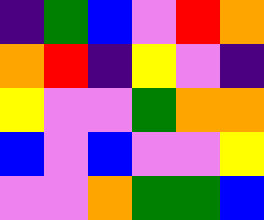[["indigo", "green", "blue", "violet", "red", "orange"], ["orange", "red", "indigo", "yellow", "violet", "indigo"], ["yellow", "violet", "violet", "green", "orange", "orange"], ["blue", "violet", "blue", "violet", "violet", "yellow"], ["violet", "violet", "orange", "green", "green", "blue"]]